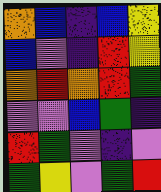[["orange", "blue", "indigo", "blue", "yellow"], ["blue", "violet", "indigo", "red", "yellow"], ["orange", "red", "orange", "red", "green"], ["violet", "violet", "blue", "green", "indigo"], ["red", "green", "violet", "indigo", "violet"], ["green", "yellow", "violet", "green", "red"]]